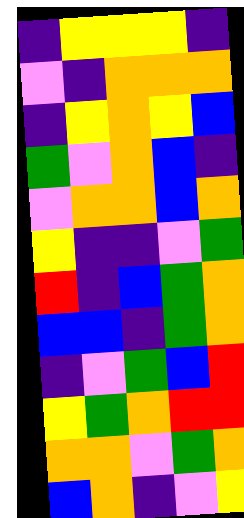[["indigo", "yellow", "yellow", "yellow", "indigo"], ["violet", "indigo", "orange", "orange", "orange"], ["indigo", "yellow", "orange", "yellow", "blue"], ["green", "violet", "orange", "blue", "indigo"], ["violet", "orange", "orange", "blue", "orange"], ["yellow", "indigo", "indigo", "violet", "green"], ["red", "indigo", "blue", "green", "orange"], ["blue", "blue", "indigo", "green", "orange"], ["indigo", "violet", "green", "blue", "red"], ["yellow", "green", "orange", "red", "red"], ["orange", "orange", "violet", "green", "orange"], ["blue", "orange", "indigo", "violet", "yellow"]]